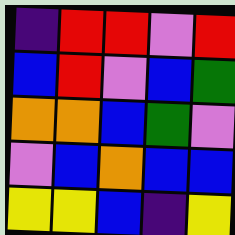[["indigo", "red", "red", "violet", "red"], ["blue", "red", "violet", "blue", "green"], ["orange", "orange", "blue", "green", "violet"], ["violet", "blue", "orange", "blue", "blue"], ["yellow", "yellow", "blue", "indigo", "yellow"]]